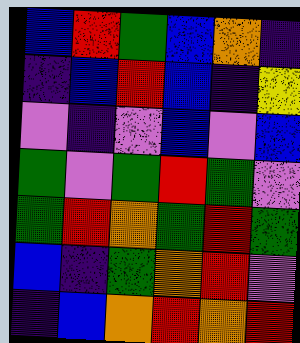[["blue", "red", "green", "blue", "orange", "indigo"], ["indigo", "blue", "red", "blue", "indigo", "yellow"], ["violet", "indigo", "violet", "blue", "violet", "blue"], ["green", "violet", "green", "red", "green", "violet"], ["green", "red", "orange", "green", "red", "green"], ["blue", "indigo", "green", "orange", "red", "violet"], ["indigo", "blue", "orange", "red", "orange", "red"]]